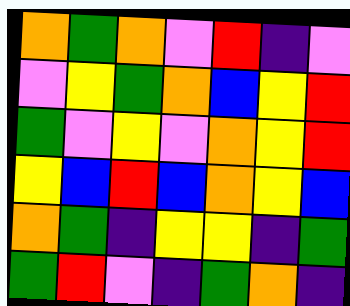[["orange", "green", "orange", "violet", "red", "indigo", "violet"], ["violet", "yellow", "green", "orange", "blue", "yellow", "red"], ["green", "violet", "yellow", "violet", "orange", "yellow", "red"], ["yellow", "blue", "red", "blue", "orange", "yellow", "blue"], ["orange", "green", "indigo", "yellow", "yellow", "indigo", "green"], ["green", "red", "violet", "indigo", "green", "orange", "indigo"]]